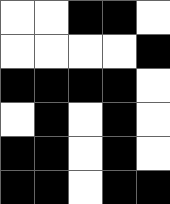[["white", "white", "black", "black", "white"], ["white", "white", "white", "white", "black"], ["black", "black", "black", "black", "white"], ["white", "black", "white", "black", "white"], ["black", "black", "white", "black", "white"], ["black", "black", "white", "black", "black"]]